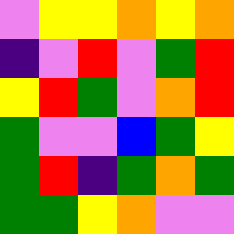[["violet", "yellow", "yellow", "orange", "yellow", "orange"], ["indigo", "violet", "red", "violet", "green", "red"], ["yellow", "red", "green", "violet", "orange", "red"], ["green", "violet", "violet", "blue", "green", "yellow"], ["green", "red", "indigo", "green", "orange", "green"], ["green", "green", "yellow", "orange", "violet", "violet"]]